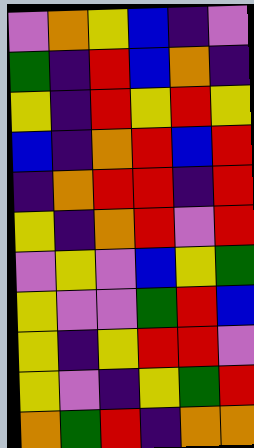[["violet", "orange", "yellow", "blue", "indigo", "violet"], ["green", "indigo", "red", "blue", "orange", "indigo"], ["yellow", "indigo", "red", "yellow", "red", "yellow"], ["blue", "indigo", "orange", "red", "blue", "red"], ["indigo", "orange", "red", "red", "indigo", "red"], ["yellow", "indigo", "orange", "red", "violet", "red"], ["violet", "yellow", "violet", "blue", "yellow", "green"], ["yellow", "violet", "violet", "green", "red", "blue"], ["yellow", "indigo", "yellow", "red", "red", "violet"], ["yellow", "violet", "indigo", "yellow", "green", "red"], ["orange", "green", "red", "indigo", "orange", "orange"]]